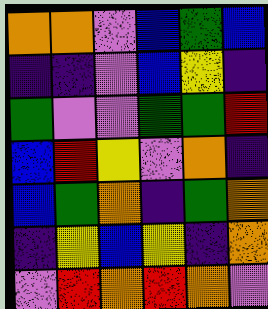[["orange", "orange", "violet", "blue", "green", "blue"], ["indigo", "indigo", "violet", "blue", "yellow", "indigo"], ["green", "violet", "violet", "green", "green", "red"], ["blue", "red", "yellow", "violet", "orange", "indigo"], ["blue", "green", "orange", "indigo", "green", "orange"], ["indigo", "yellow", "blue", "yellow", "indigo", "orange"], ["violet", "red", "orange", "red", "orange", "violet"]]